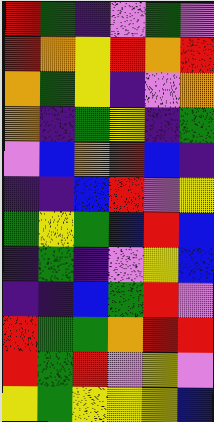[["red", "green", "indigo", "violet", "green", "violet"], ["red", "orange", "yellow", "red", "orange", "red"], ["orange", "green", "yellow", "indigo", "violet", "orange"], ["orange", "indigo", "green", "yellow", "indigo", "green"], ["violet", "blue", "orange", "red", "blue", "indigo"], ["indigo", "indigo", "blue", "red", "violet", "yellow"], ["green", "yellow", "green", "blue", "red", "blue"], ["indigo", "green", "indigo", "violet", "yellow", "blue"], ["indigo", "indigo", "blue", "green", "red", "violet"], ["red", "green", "green", "orange", "red", "red"], ["red", "green", "red", "violet", "yellow", "violet"], ["yellow", "green", "yellow", "yellow", "yellow", "blue"]]